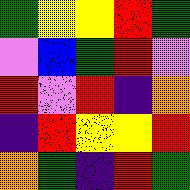[["green", "yellow", "yellow", "red", "green"], ["violet", "blue", "green", "red", "violet"], ["red", "violet", "red", "indigo", "orange"], ["indigo", "red", "yellow", "yellow", "red"], ["orange", "green", "indigo", "red", "green"]]